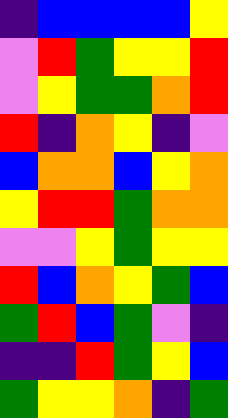[["indigo", "blue", "blue", "blue", "blue", "yellow"], ["violet", "red", "green", "yellow", "yellow", "red"], ["violet", "yellow", "green", "green", "orange", "red"], ["red", "indigo", "orange", "yellow", "indigo", "violet"], ["blue", "orange", "orange", "blue", "yellow", "orange"], ["yellow", "red", "red", "green", "orange", "orange"], ["violet", "violet", "yellow", "green", "yellow", "yellow"], ["red", "blue", "orange", "yellow", "green", "blue"], ["green", "red", "blue", "green", "violet", "indigo"], ["indigo", "indigo", "red", "green", "yellow", "blue"], ["green", "yellow", "yellow", "orange", "indigo", "green"]]